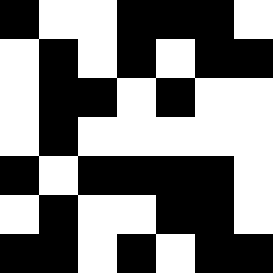[["black", "white", "white", "black", "black", "black", "white"], ["white", "black", "white", "black", "white", "black", "black"], ["white", "black", "black", "white", "black", "white", "white"], ["white", "black", "white", "white", "white", "white", "white"], ["black", "white", "black", "black", "black", "black", "white"], ["white", "black", "white", "white", "black", "black", "white"], ["black", "black", "white", "black", "white", "black", "black"]]